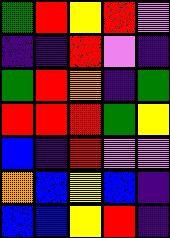[["green", "red", "yellow", "red", "violet"], ["indigo", "indigo", "red", "violet", "indigo"], ["green", "red", "orange", "indigo", "green"], ["red", "red", "red", "green", "yellow"], ["blue", "indigo", "red", "violet", "violet"], ["orange", "blue", "yellow", "blue", "indigo"], ["blue", "blue", "yellow", "red", "indigo"]]